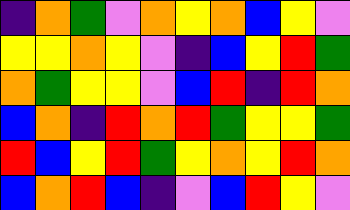[["indigo", "orange", "green", "violet", "orange", "yellow", "orange", "blue", "yellow", "violet"], ["yellow", "yellow", "orange", "yellow", "violet", "indigo", "blue", "yellow", "red", "green"], ["orange", "green", "yellow", "yellow", "violet", "blue", "red", "indigo", "red", "orange"], ["blue", "orange", "indigo", "red", "orange", "red", "green", "yellow", "yellow", "green"], ["red", "blue", "yellow", "red", "green", "yellow", "orange", "yellow", "red", "orange"], ["blue", "orange", "red", "blue", "indigo", "violet", "blue", "red", "yellow", "violet"]]